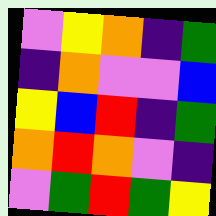[["violet", "yellow", "orange", "indigo", "green"], ["indigo", "orange", "violet", "violet", "blue"], ["yellow", "blue", "red", "indigo", "green"], ["orange", "red", "orange", "violet", "indigo"], ["violet", "green", "red", "green", "yellow"]]